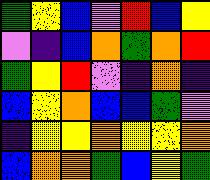[["green", "yellow", "blue", "violet", "red", "blue", "yellow"], ["violet", "indigo", "blue", "orange", "green", "orange", "red"], ["green", "yellow", "red", "violet", "indigo", "orange", "indigo"], ["blue", "yellow", "orange", "blue", "blue", "green", "violet"], ["indigo", "yellow", "yellow", "orange", "yellow", "yellow", "orange"], ["blue", "orange", "orange", "green", "blue", "yellow", "green"]]